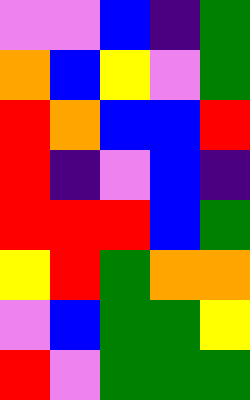[["violet", "violet", "blue", "indigo", "green"], ["orange", "blue", "yellow", "violet", "green"], ["red", "orange", "blue", "blue", "red"], ["red", "indigo", "violet", "blue", "indigo"], ["red", "red", "red", "blue", "green"], ["yellow", "red", "green", "orange", "orange"], ["violet", "blue", "green", "green", "yellow"], ["red", "violet", "green", "green", "green"]]